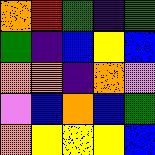[["orange", "red", "green", "indigo", "green"], ["green", "indigo", "blue", "yellow", "blue"], ["orange", "orange", "indigo", "orange", "violet"], ["violet", "blue", "orange", "blue", "green"], ["orange", "yellow", "yellow", "yellow", "blue"]]